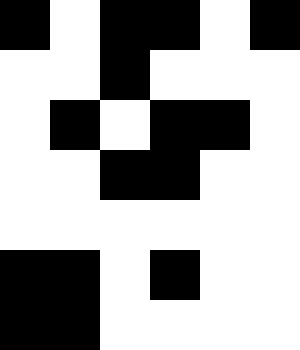[["black", "white", "black", "black", "white", "black"], ["white", "white", "black", "white", "white", "white"], ["white", "black", "white", "black", "black", "white"], ["white", "white", "black", "black", "white", "white"], ["white", "white", "white", "white", "white", "white"], ["black", "black", "white", "black", "white", "white"], ["black", "black", "white", "white", "white", "white"]]